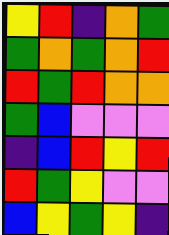[["yellow", "red", "indigo", "orange", "green"], ["green", "orange", "green", "orange", "red"], ["red", "green", "red", "orange", "orange"], ["green", "blue", "violet", "violet", "violet"], ["indigo", "blue", "red", "yellow", "red"], ["red", "green", "yellow", "violet", "violet"], ["blue", "yellow", "green", "yellow", "indigo"]]